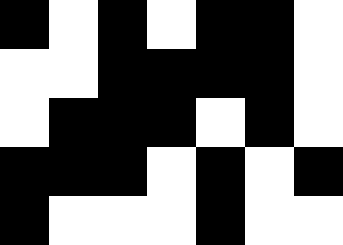[["black", "white", "black", "white", "black", "black", "white"], ["white", "white", "black", "black", "black", "black", "white"], ["white", "black", "black", "black", "white", "black", "white"], ["black", "black", "black", "white", "black", "white", "black"], ["black", "white", "white", "white", "black", "white", "white"]]